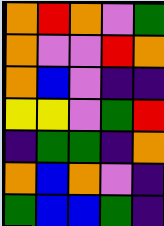[["orange", "red", "orange", "violet", "green"], ["orange", "violet", "violet", "red", "orange"], ["orange", "blue", "violet", "indigo", "indigo"], ["yellow", "yellow", "violet", "green", "red"], ["indigo", "green", "green", "indigo", "orange"], ["orange", "blue", "orange", "violet", "indigo"], ["green", "blue", "blue", "green", "indigo"]]